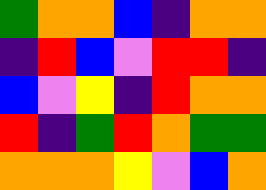[["green", "orange", "orange", "blue", "indigo", "orange", "orange"], ["indigo", "red", "blue", "violet", "red", "red", "indigo"], ["blue", "violet", "yellow", "indigo", "red", "orange", "orange"], ["red", "indigo", "green", "red", "orange", "green", "green"], ["orange", "orange", "orange", "yellow", "violet", "blue", "orange"]]